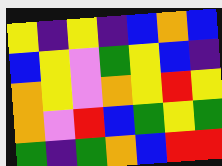[["yellow", "indigo", "yellow", "indigo", "blue", "orange", "blue"], ["blue", "yellow", "violet", "green", "yellow", "blue", "indigo"], ["orange", "yellow", "violet", "orange", "yellow", "red", "yellow"], ["orange", "violet", "red", "blue", "green", "yellow", "green"], ["green", "indigo", "green", "orange", "blue", "red", "red"]]